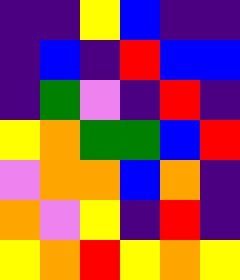[["indigo", "indigo", "yellow", "blue", "indigo", "indigo"], ["indigo", "blue", "indigo", "red", "blue", "blue"], ["indigo", "green", "violet", "indigo", "red", "indigo"], ["yellow", "orange", "green", "green", "blue", "red"], ["violet", "orange", "orange", "blue", "orange", "indigo"], ["orange", "violet", "yellow", "indigo", "red", "indigo"], ["yellow", "orange", "red", "yellow", "orange", "yellow"]]